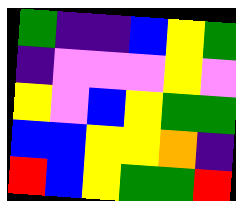[["green", "indigo", "indigo", "blue", "yellow", "green"], ["indigo", "violet", "violet", "violet", "yellow", "violet"], ["yellow", "violet", "blue", "yellow", "green", "green"], ["blue", "blue", "yellow", "yellow", "orange", "indigo"], ["red", "blue", "yellow", "green", "green", "red"]]